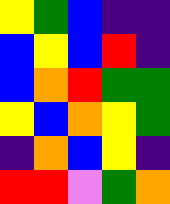[["yellow", "green", "blue", "indigo", "indigo"], ["blue", "yellow", "blue", "red", "indigo"], ["blue", "orange", "red", "green", "green"], ["yellow", "blue", "orange", "yellow", "green"], ["indigo", "orange", "blue", "yellow", "indigo"], ["red", "red", "violet", "green", "orange"]]